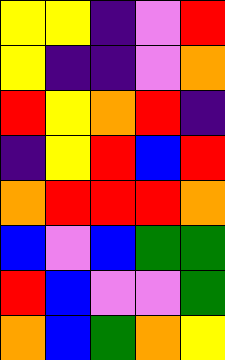[["yellow", "yellow", "indigo", "violet", "red"], ["yellow", "indigo", "indigo", "violet", "orange"], ["red", "yellow", "orange", "red", "indigo"], ["indigo", "yellow", "red", "blue", "red"], ["orange", "red", "red", "red", "orange"], ["blue", "violet", "blue", "green", "green"], ["red", "blue", "violet", "violet", "green"], ["orange", "blue", "green", "orange", "yellow"]]